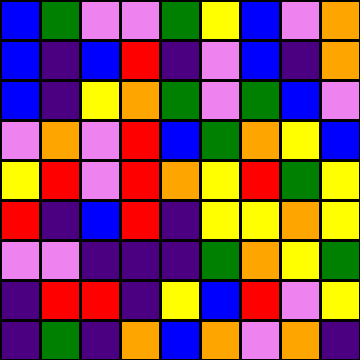[["blue", "green", "violet", "violet", "green", "yellow", "blue", "violet", "orange"], ["blue", "indigo", "blue", "red", "indigo", "violet", "blue", "indigo", "orange"], ["blue", "indigo", "yellow", "orange", "green", "violet", "green", "blue", "violet"], ["violet", "orange", "violet", "red", "blue", "green", "orange", "yellow", "blue"], ["yellow", "red", "violet", "red", "orange", "yellow", "red", "green", "yellow"], ["red", "indigo", "blue", "red", "indigo", "yellow", "yellow", "orange", "yellow"], ["violet", "violet", "indigo", "indigo", "indigo", "green", "orange", "yellow", "green"], ["indigo", "red", "red", "indigo", "yellow", "blue", "red", "violet", "yellow"], ["indigo", "green", "indigo", "orange", "blue", "orange", "violet", "orange", "indigo"]]